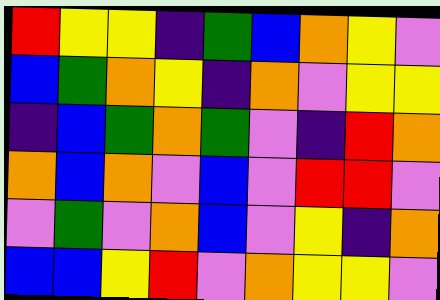[["red", "yellow", "yellow", "indigo", "green", "blue", "orange", "yellow", "violet"], ["blue", "green", "orange", "yellow", "indigo", "orange", "violet", "yellow", "yellow"], ["indigo", "blue", "green", "orange", "green", "violet", "indigo", "red", "orange"], ["orange", "blue", "orange", "violet", "blue", "violet", "red", "red", "violet"], ["violet", "green", "violet", "orange", "blue", "violet", "yellow", "indigo", "orange"], ["blue", "blue", "yellow", "red", "violet", "orange", "yellow", "yellow", "violet"]]